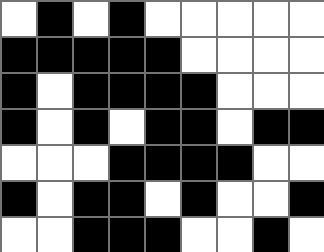[["white", "black", "white", "black", "white", "white", "white", "white", "white"], ["black", "black", "black", "black", "black", "white", "white", "white", "white"], ["black", "white", "black", "black", "black", "black", "white", "white", "white"], ["black", "white", "black", "white", "black", "black", "white", "black", "black"], ["white", "white", "white", "black", "black", "black", "black", "white", "white"], ["black", "white", "black", "black", "white", "black", "white", "white", "black"], ["white", "white", "black", "black", "black", "white", "white", "black", "white"]]